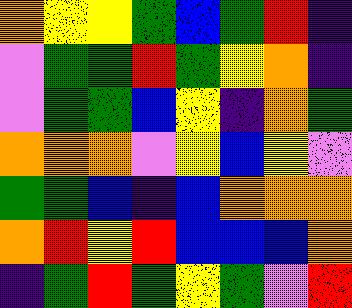[["orange", "yellow", "yellow", "green", "blue", "green", "red", "indigo"], ["violet", "green", "green", "red", "green", "yellow", "orange", "indigo"], ["violet", "green", "green", "blue", "yellow", "indigo", "orange", "green"], ["orange", "orange", "orange", "violet", "yellow", "blue", "yellow", "violet"], ["green", "green", "blue", "indigo", "blue", "orange", "orange", "orange"], ["orange", "red", "yellow", "red", "blue", "blue", "blue", "orange"], ["indigo", "green", "red", "green", "yellow", "green", "violet", "red"]]